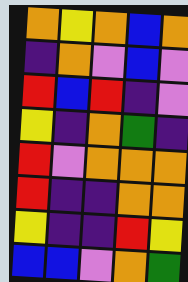[["orange", "yellow", "orange", "blue", "orange"], ["indigo", "orange", "violet", "blue", "violet"], ["red", "blue", "red", "indigo", "violet"], ["yellow", "indigo", "orange", "green", "indigo"], ["red", "violet", "orange", "orange", "orange"], ["red", "indigo", "indigo", "orange", "orange"], ["yellow", "indigo", "indigo", "red", "yellow"], ["blue", "blue", "violet", "orange", "green"]]